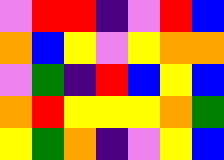[["violet", "red", "red", "indigo", "violet", "red", "blue"], ["orange", "blue", "yellow", "violet", "yellow", "orange", "orange"], ["violet", "green", "indigo", "red", "blue", "yellow", "blue"], ["orange", "red", "yellow", "yellow", "yellow", "orange", "green"], ["yellow", "green", "orange", "indigo", "violet", "yellow", "blue"]]